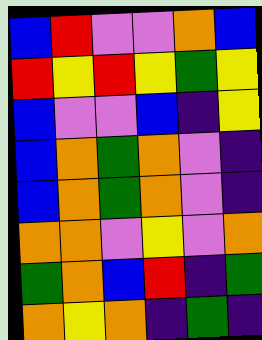[["blue", "red", "violet", "violet", "orange", "blue"], ["red", "yellow", "red", "yellow", "green", "yellow"], ["blue", "violet", "violet", "blue", "indigo", "yellow"], ["blue", "orange", "green", "orange", "violet", "indigo"], ["blue", "orange", "green", "orange", "violet", "indigo"], ["orange", "orange", "violet", "yellow", "violet", "orange"], ["green", "orange", "blue", "red", "indigo", "green"], ["orange", "yellow", "orange", "indigo", "green", "indigo"]]